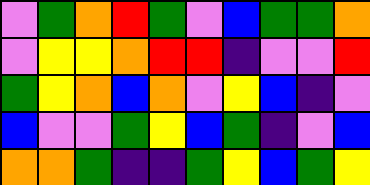[["violet", "green", "orange", "red", "green", "violet", "blue", "green", "green", "orange"], ["violet", "yellow", "yellow", "orange", "red", "red", "indigo", "violet", "violet", "red"], ["green", "yellow", "orange", "blue", "orange", "violet", "yellow", "blue", "indigo", "violet"], ["blue", "violet", "violet", "green", "yellow", "blue", "green", "indigo", "violet", "blue"], ["orange", "orange", "green", "indigo", "indigo", "green", "yellow", "blue", "green", "yellow"]]